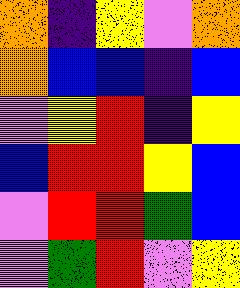[["orange", "indigo", "yellow", "violet", "orange"], ["orange", "blue", "blue", "indigo", "blue"], ["violet", "yellow", "red", "indigo", "yellow"], ["blue", "red", "red", "yellow", "blue"], ["violet", "red", "red", "green", "blue"], ["violet", "green", "red", "violet", "yellow"]]